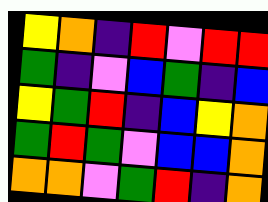[["yellow", "orange", "indigo", "red", "violet", "red", "red"], ["green", "indigo", "violet", "blue", "green", "indigo", "blue"], ["yellow", "green", "red", "indigo", "blue", "yellow", "orange"], ["green", "red", "green", "violet", "blue", "blue", "orange"], ["orange", "orange", "violet", "green", "red", "indigo", "orange"]]